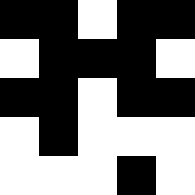[["black", "black", "white", "black", "black"], ["white", "black", "black", "black", "white"], ["black", "black", "white", "black", "black"], ["white", "black", "white", "white", "white"], ["white", "white", "white", "black", "white"]]